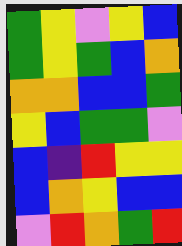[["green", "yellow", "violet", "yellow", "blue"], ["green", "yellow", "green", "blue", "orange"], ["orange", "orange", "blue", "blue", "green"], ["yellow", "blue", "green", "green", "violet"], ["blue", "indigo", "red", "yellow", "yellow"], ["blue", "orange", "yellow", "blue", "blue"], ["violet", "red", "orange", "green", "red"]]